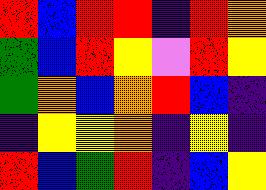[["red", "blue", "red", "red", "indigo", "red", "orange"], ["green", "blue", "red", "yellow", "violet", "red", "yellow"], ["green", "orange", "blue", "orange", "red", "blue", "indigo"], ["indigo", "yellow", "yellow", "orange", "indigo", "yellow", "indigo"], ["red", "blue", "green", "red", "indigo", "blue", "yellow"]]